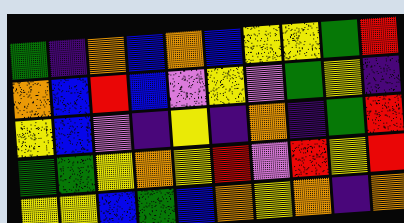[["green", "indigo", "orange", "blue", "orange", "blue", "yellow", "yellow", "green", "red"], ["orange", "blue", "red", "blue", "violet", "yellow", "violet", "green", "yellow", "indigo"], ["yellow", "blue", "violet", "indigo", "yellow", "indigo", "orange", "indigo", "green", "red"], ["green", "green", "yellow", "orange", "yellow", "red", "violet", "red", "yellow", "red"], ["yellow", "yellow", "blue", "green", "blue", "orange", "yellow", "orange", "indigo", "orange"]]